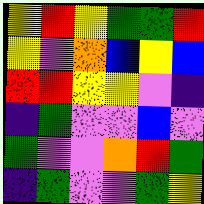[["yellow", "red", "yellow", "green", "green", "red"], ["yellow", "violet", "orange", "blue", "yellow", "blue"], ["red", "red", "yellow", "yellow", "violet", "indigo"], ["indigo", "green", "violet", "violet", "blue", "violet"], ["green", "violet", "violet", "orange", "red", "green"], ["indigo", "green", "violet", "violet", "green", "yellow"]]